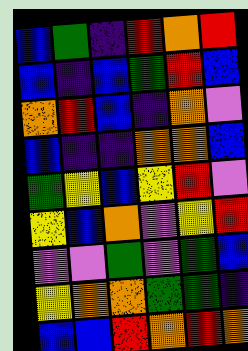[["blue", "green", "indigo", "red", "orange", "red"], ["blue", "indigo", "blue", "green", "red", "blue"], ["orange", "red", "blue", "indigo", "orange", "violet"], ["blue", "indigo", "indigo", "orange", "orange", "blue"], ["green", "yellow", "blue", "yellow", "red", "violet"], ["yellow", "blue", "orange", "violet", "yellow", "red"], ["violet", "violet", "green", "violet", "green", "blue"], ["yellow", "orange", "orange", "green", "green", "indigo"], ["blue", "blue", "red", "orange", "red", "orange"]]